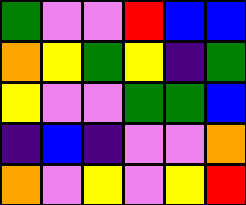[["green", "violet", "violet", "red", "blue", "blue"], ["orange", "yellow", "green", "yellow", "indigo", "green"], ["yellow", "violet", "violet", "green", "green", "blue"], ["indigo", "blue", "indigo", "violet", "violet", "orange"], ["orange", "violet", "yellow", "violet", "yellow", "red"]]